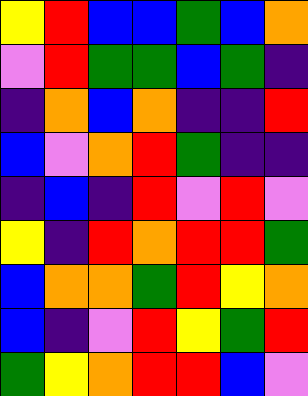[["yellow", "red", "blue", "blue", "green", "blue", "orange"], ["violet", "red", "green", "green", "blue", "green", "indigo"], ["indigo", "orange", "blue", "orange", "indigo", "indigo", "red"], ["blue", "violet", "orange", "red", "green", "indigo", "indigo"], ["indigo", "blue", "indigo", "red", "violet", "red", "violet"], ["yellow", "indigo", "red", "orange", "red", "red", "green"], ["blue", "orange", "orange", "green", "red", "yellow", "orange"], ["blue", "indigo", "violet", "red", "yellow", "green", "red"], ["green", "yellow", "orange", "red", "red", "blue", "violet"]]